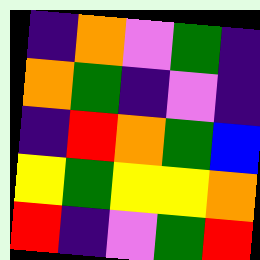[["indigo", "orange", "violet", "green", "indigo"], ["orange", "green", "indigo", "violet", "indigo"], ["indigo", "red", "orange", "green", "blue"], ["yellow", "green", "yellow", "yellow", "orange"], ["red", "indigo", "violet", "green", "red"]]